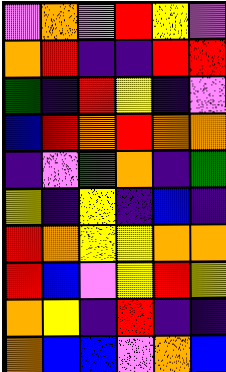[["violet", "orange", "violet", "red", "yellow", "violet"], ["orange", "red", "indigo", "indigo", "red", "red"], ["green", "indigo", "red", "yellow", "indigo", "violet"], ["blue", "red", "orange", "red", "orange", "orange"], ["indigo", "violet", "green", "orange", "indigo", "green"], ["yellow", "indigo", "yellow", "indigo", "blue", "indigo"], ["red", "orange", "yellow", "yellow", "orange", "orange"], ["red", "blue", "violet", "yellow", "red", "yellow"], ["orange", "yellow", "indigo", "red", "indigo", "indigo"], ["orange", "blue", "blue", "violet", "orange", "blue"]]